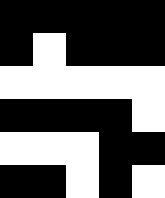[["black", "black", "black", "black", "black"], ["black", "white", "black", "black", "black"], ["white", "white", "white", "white", "white"], ["black", "black", "black", "black", "white"], ["white", "white", "white", "black", "black"], ["black", "black", "white", "black", "white"]]